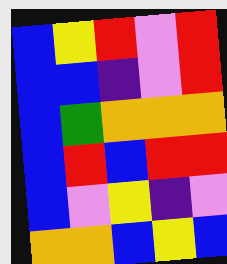[["blue", "yellow", "red", "violet", "red"], ["blue", "blue", "indigo", "violet", "red"], ["blue", "green", "orange", "orange", "orange"], ["blue", "red", "blue", "red", "red"], ["blue", "violet", "yellow", "indigo", "violet"], ["orange", "orange", "blue", "yellow", "blue"]]